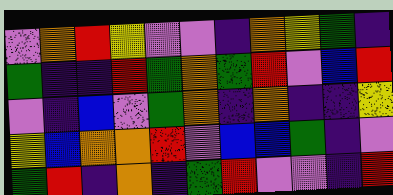[["violet", "orange", "red", "yellow", "violet", "violet", "indigo", "orange", "yellow", "green", "indigo"], ["green", "indigo", "indigo", "red", "green", "orange", "green", "red", "violet", "blue", "red"], ["violet", "indigo", "blue", "violet", "green", "orange", "indigo", "orange", "indigo", "indigo", "yellow"], ["yellow", "blue", "orange", "orange", "red", "violet", "blue", "blue", "green", "indigo", "violet"], ["green", "red", "indigo", "orange", "indigo", "green", "red", "violet", "violet", "indigo", "red"]]